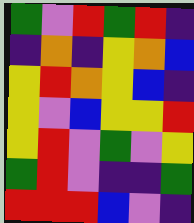[["green", "violet", "red", "green", "red", "indigo"], ["indigo", "orange", "indigo", "yellow", "orange", "blue"], ["yellow", "red", "orange", "yellow", "blue", "indigo"], ["yellow", "violet", "blue", "yellow", "yellow", "red"], ["yellow", "red", "violet", "green", "violet", "yellow"], ["green", "red", "violet", "indigo", "indigo", "green"], ["red", "red", "red", "blue", "violet", "indigo"]]